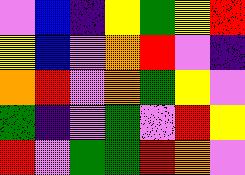[["violet", "blue", "indigo", "yellow", "green", "yellow", "red"], ["yellow", "blue", "violet", "orange", "red", "violet", "indigo"], ["orange", "red", "violet", "orange", "green", "yellow", "violet"], ["green", "indigo", "violet", "green", "violet", "red", "yellow"], ["red", "violet", "green", "green", "red", "orange", "violet"]]